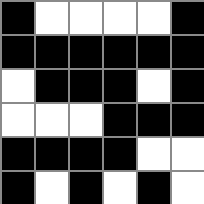[["black", "white", "white", "white", "white", "black"], ["black", "black", "black", "black", "black", "black"], ["white", "black", "black", "black", "white", "black"], ["white", "white", "white", "black", "black", "black"], ["black", "black", "black", "black", "white", "white"], ["black", "white", "black", "white", "black", "white"]]